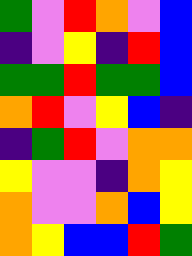[["green", "violet", "red", "orange", "violet", "blue"], ["indigo", "violet", "yellow", "indigo", "red", "blue"], ["green", "green", "red", "green", "green", "blue"], ["orange", "red", "violet", "yellow", "blue", "indigo"], ["indigo", "green", "red", "violet", "orange", "orange"], ["yellow", "violet", "violet", "indigo", "orange", "yellow"], ["orange", "violet", "violet", "orange", "blue", "yellow"], ["orange", "yellow", "blue", "blue", "red", "green"]]